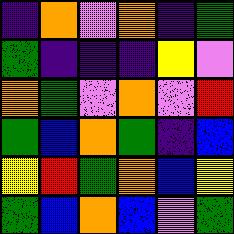[["indigo", "orange", "violet", "orange", "indigo", "green"], ["green", "indigo", "indigo", "indigo", "yellow", "violet"], ["orange", "green", "violet", "orange", "violet", "red"], ["green", "blue", "orange", "green", "indigo", "blue"], ["yellow", "red", "green", "orange", "blue", "yellow"], ["green", "blue", "orange", "blue", "violet", "green"]]